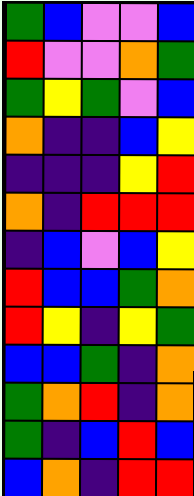[["green", "blue", "violet", "violet", "blue"], ["red", "violet", "violet", "orange", "green"], ["green", "yellow", "green", "violet", "blue"], ["orange", "indigo", "indigo", "blue", "yellow"], ["indigo", "indigo", "indigo", "yellow", "red"], ["orange", "indigo", "red", "red", "red"], ["indigo", "blue", "violet", "blue", "yellow"], ["red", "blue", "blue", "green", "orange"], ["red", "yellow", "indigo", "yellow", "green"], ["blue", "blue", "green", "indigo", "orange"], ["green", "orange", "red", "indigo", "orange"], ["green", "indigo", "blue", "red", "blue"], ["blue", "orange", "indigo", "red", "red"]]